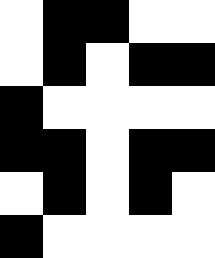[["white", "black", "black", "white", "white"], ["white", "black", "white", "black", "black"], ["black", "white", "white", "white", "white"], ["black", "black", "white", "black", "black"], ["white", "black", "white", "black", "white"], ["black", "white", "white", "white", "white"]]